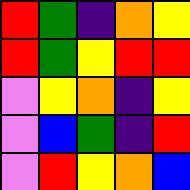[["red", "green", "indigo", "orange", "yellow"], ["red", "green", "yellow", "red", "red"], ["violet", "yellow", "orange", "indigo", "yellow"], ["violet", "blue", "green", "indigo", "red"], ["violet", "red", "yellow", "orange", "blue"]]